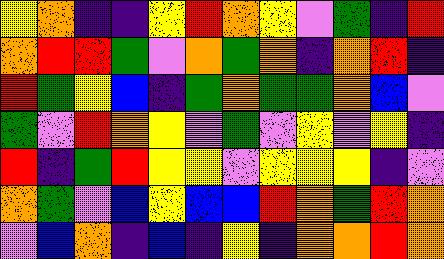[["yellow", "orange", "indigo", "indigo", "yellow", "red", "orange", "yellow", "violet", "green", "indigo", "red"], ["orange", "red", "red", "green", "violet", "orange", "green", "orange", "indigo", "orange", "red", "indigo"], ["red", "green", "yellow", "blue", "indigo", "green", "orange", "green", "green", "orange", "blue", "violet"], ["green", "violet", "red", "orange", "yellow", "violet", "green", "violet", "yellow", "violet", "yellow", "indigo"], ["red", "indigo", "green", "red", "yellow", "yellow", "violet", "yellow", "yellow", "yellow", "indigo", "violet"], ["orange", "green", "violet", "blue", "yellow", "blue", "blue", "red", "orange", "green", "red", "orange"], ["violet", "blue", "orange", "indigo", "blue", "indigo", "yellow", "indigo", "orange", "orange", "red", "orange"]]